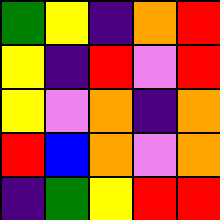[["green", "yellow", "indigo", "orange", "red"], ["yellow", "indigo", "red", "violet", "red"], ["yellow", "violet", "orange", "indigo", "orange"], ["red", "blue", "orange", "violet", "orange"], ["indigo", "green", "yellow", "red", "red"]]